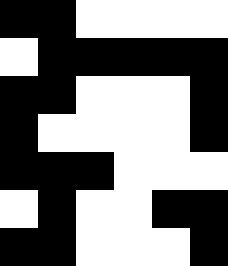[["black", "black", "white", "white", "white", "white"], ["white", "black", "black", "black", "black", "black"], ["black", "black", "white", "white", "white", "black"], ["black", "white", "white", "white", "white", "black"], ["black", "black", "black", "white", "white", "white"], ["white", "black", "white", "white", "black", "black"], ["black", "black", "white", "white", "white", "black"]]